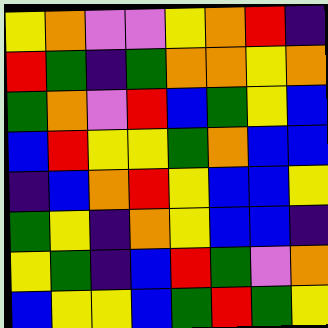[["yellow", "orange", "violet", "violet", "yellow", "orange", "red", "indigo"], ["red", "green", "indigo", "green", "orange", "orange", "yellow", "orange"], ["green", "orange", "violet", "red", "blue", "green", "yellow", "blue"], ["blue", "red", "yellow", "yellow", "green", "orange", "blue", "blue"], ["indigo", "blue", "orange", "red", "yellow", "blue", "blue", "yellow"], ["green", "yellow", "indigo", "orange", "yellow", "blue", "blue", "indigo"], ["yellow", "green", "indigo", "blue", "red", "green", "violet", "orange"], ["blue", "yellow", "yellow", "blue", "green", "red", "green", "yellow"]]